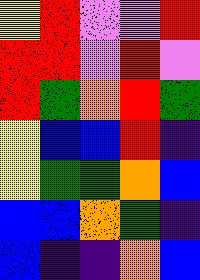[["yellow", "red", "violet", "violet", "red"], ["red", "red", "violet", "red", "violet"], ["red", "green", "orange", "red", "green"], ["yellow", "blue", "blue", "red", "indigo"], ["yellow", "green", "green", "orange", "blue"], ["blue", "blue", "orange", "green", "indigo"], ["blue", "indigo", "indigo", "orange", "blue"]]